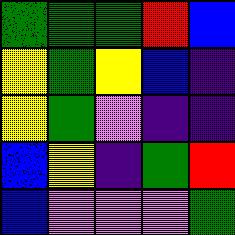[["green", "green", "green", "red", "blue"], ["yellow", "green", "yellow", "blue", "indigo"], ["yellow", "green", "violet", "indigo", "indigo"], ["blue", "yellow", "indigo", "green", "red"], ["blue", "violet", "violet", "violet", "green"]]